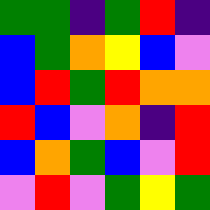[["green", "green", "indigo", "green", "red", "indigo"], ["blue", "green", "orange", "yellow", "blue", "violet"], ["blue", "red", "green", "red", "orange", "orange"], ["red", "blue", "violet", "orange", "indigo", "red"], ["blue", "orange", "green", "blue", "violet", "red"], ["violet", "red", "violet", "green", "yellow", "green"]]